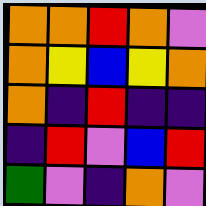[["orange", "orange", "red", "orange", "violet"], ["orange", "yellow", "blue", "yellow", "orange"], ["orange", "indigo", "red", "indigo", "indigo"], ["indigo", "red", "violet", "blue", "red"], ["green", "violet", "indigo", "orange", "violet"]]